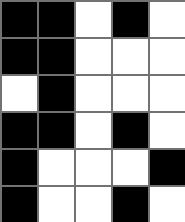[["black", "black", "white", "black", "white"], ["black", "black", "white", "white", "white"], ["white", "black", "white", "white", "white"], ["black", "black", "white", "black", "white"], ["black", "white", "white", "white", "black"], ["black", "white", "white", "black", "white"]]